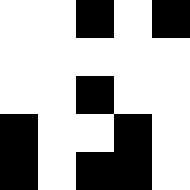[["white", "white", "black", "white", "black"], ["white", "white", "white", "white", "white"], ["white", "white", "black", "white", "white"], ["black", "white", "white", "black", "white"], ["black", "white", "black", "black", "white"]]